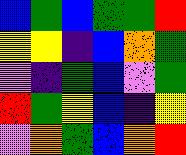[["blue", "green", "blue", "green", "green", "red"], ["yellow", "yellow", "indigo", "blue", "orange", "green"], ["violet", "indigo", "green", "blue", "violet", "green"], ["red", "green", "yellow", "blue", "indigo", "yellow"], ["violet", "orange", "green", "blue", "orange", "red"]]